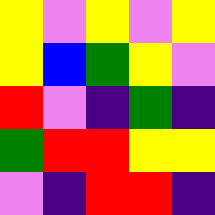[["yellow", "violet", "yellow", "violet", "yellow"], ["yellow", "blue", "green", "yellow", "violet"], ["red", "violet", "indigo", "green", "indigo"], ["green", "red", "red", "yellow", "yellow"], ["violet", "indigo", "red", "red", "indigo"]]